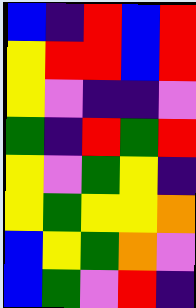[["blue", "indigo", "red", "blue", "red"], ["yellow", "red", "red", "blue", "red"], ["yellow", "violet", "indigo", "indigo", "violet"], ["green", "indigo", "red", "green", "red"], ["yellow", "violet", "green", "yellow", "indigo"], ["yellow", "green", "yellow", "yellow", "orange"], ["blue", "yellow", "green", "orange", "violet"], ["blue", "green", "violet", "red", "indigo"]]